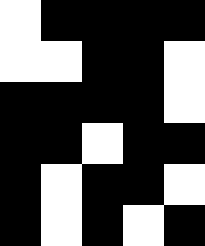[["white", "black", "black", "black", "black"], ["white", "white", "black", "black", "white"], ["black", "black", "black", "black", "white"], ["black", "black", "white", "black", "black"], ["black", "white", "black", "black", "white"], ["black", "white", "black", "white", "black"]]